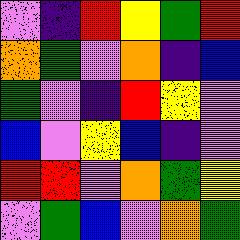[["violet", "indigo", "red", "yellow", "green", "red"], ["orange", "green", "violet", "orange", "indigo", "blue"], ["green", "violet", "indigo", "red", "yellow", "violet"], ["blue", "violet", "yellow", "blue", "indigo", "violet"], ["red", "red", "violet", "orange", "green", "yellow"], ["violet", "green", "blue", "violet", "orange", "green"]]